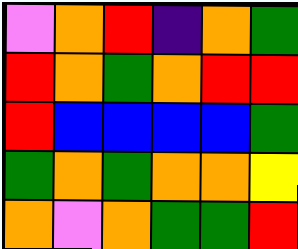[["violet", "orange", "red", "indigo", "orange", "green"], ["red", "orange", "green", "orange", "red", "red"], ["red", "blue", "blue", "blue", "blue", "green"], ["green", "orange", "green", "orange", "orange", "yellow"], ["orange", "violet", "orange", "green", "green", "red"]]